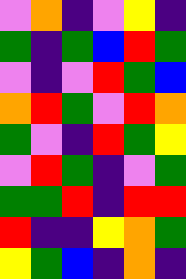[["violet", "orange", "indigo", "violet", "yellow", "indigo"], ["green", "indigo", "green", "blue", "red", "green"], ["violet", "indigo", "violet", "red", "green", "blue"], ["orange", "red", "green", "violet", "red", "orange"], ["green", "violet", "indigo", "red", "green", "yellow"], ["violet", "red", "green", "indigo", "violet", "green"], ["green", "green", "red", "indigo", "red", "red"], ["red", "indigo", "indigo", "yellow", "orange", "green"], ["yellow", "green", "blue", "indigo", "orange", "indigo"]]